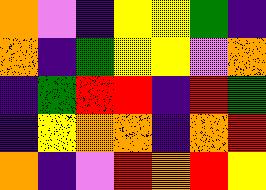[["orange", "violet", "indigo", "yellow", "yellow", "green", "indigo"], ["orange", "indigo", "green", "yellow", "yellow", "violet", "orange"], ["indigo", "green", "red", "red", "indigo", "red", "green"], ["indigo", "yellow", "orange", "orange", "indigo", "orange", "red"], ["orange", "indigo", "violet", "red", "orange", "red", "yellow"]]